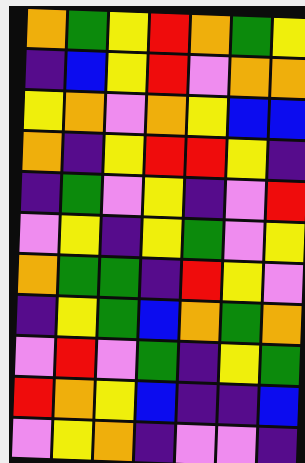[["orange", "green", "yellow", "red", "orange", "green", "yellow"], ["indigo", "blue", "yellow", "red", "violet", "orange", "orange"], ["yellow", "orange", "violet", "orange", "yellow", "blue", "blue"], ["orange", "indigo", "yellow", "red", "red", "yellow", "indigo"], ["indigo", "green", "violet", "yellow", "indigo", "violet", "red"], ["violet", "yellow", "indigo", "yellow", "green", "violet", "yellow"], ["orange", "green", "green", "indigo", "red", "yellow", "violet"], ["indigo", "yellow", "green", "blue", "orange", "green", "orange"], ["violet", "red", "violet", "green", "indigo", "yellow", "green"], ["red", "orange", "yellow", "blue", "indigo", "indigo", "blue"], ["violet", "yellow", "orange", "indigo", "violet", "violet", "indigo"]]